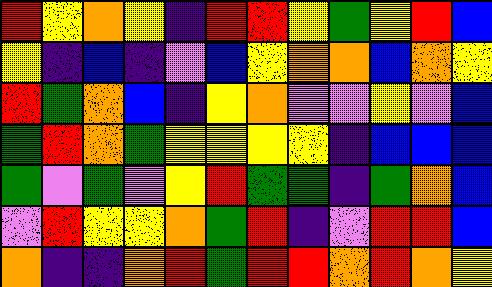[["red", "yellow", "orange", "yellow", "indigo", "red", "red", "yellow", "green", "yellow", "red", "blue"], ["yellow", "indigo", "blue", "indigo", "violet", "blue", "yellow", "orange", "orange", "blue", "orange", "yellow"], ["red", "green", "orange", "blue", "indigo", "yellow", "orange", "violet", "violet", "yellow", "violet", "blue"], ["green", "red", "orange", "green", "yellow", "yellow", "yellow", "yellow", "indigo", "blue", "blue", "blue"], ["green", "violet", "green", "violet", "yellow", "red", "green", "green", "indigo", "green", "orange", "blue"], ["violet", "red", "yellow", "yellow", "orange", "green", "red", "indigo", "violet", "red", "red", "blue"], ["orange", "indigo", "indigo", "orange", "red", "green", "red", "red", "orange", "red", "orange", "yellow"]]